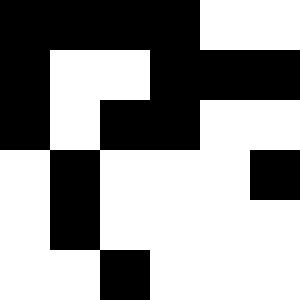[["black", "black", "black", "black", "white", "white"], ["black", "white", "white", "black", "black", "black"], ["black", "white", "black", "black", "white", "white"], ["white", "black", "white", "white", "white", "black"], ["white", "black", "white", "white", "white", "white"], ["white", "white", "black", "white", "white", "white"]]